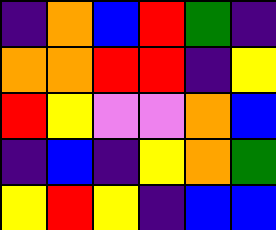[["indigo", "orange", "blue", "red", "green", "indigo"], ["orange", "orange", "red", "red", "indigo", "yellow"], ["red", "yellow", "violet", "violet", "orange", "blue"], ["indigo", "blue", "indigo", "yellow", "orange", "green"], ["yellow", "red", "yellow", "indigo", "blue", "blue"]]